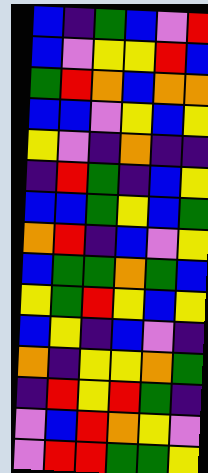[["blue", "indigo", "green", "blue", "violet", "red"], ["blue", "violet", "yellow", "yellow", "red", "blue"], ["green", "red", "orange", "blue", "orange", "orange"], ["blue", "blue", "violet", "yellow", "blue", "yellow"], ["yellow", "violet", "indigo", "orange", "indigo", "indigo"], ["indigo", "red", "green", "indigo", "blue", "yellow"], ["blue", "blue", "green", "yellow", "blue", "green"], ["orange", "red", "indigo", "blue", "violet", "yellow"], ["blue", "green", "green", "orange", "green", "blue"], ["yellow", "green", "red", "yellow", "blue", "yellow"], ["blue", "yellow", "indigo", "blue", "violet", "indigo"], ["orange", "indigo", "yellow", "yellow", "orange", "green"], ["indigo", "red", "yellow", "red", "green", "indigo"], ["violet", "blue", "red", "orange", "yellow", "violet"], ["violet", "red", "red", "green", "green", "yellow"]]